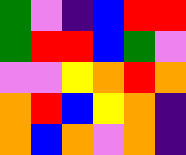[["green", "violet", "indigo", "blue", "red", "red"], ["green", "red", "red", "blue", "green", "violet"], ["violet", "violet", "yellow", "orange", "red", "orange"], ["orange", "red", "blue", "yellow", "orange", "indigo"], ["orange", "blue", "orange", "violet", "orange", "indigo"]]